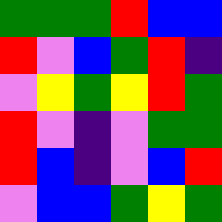[["green", "green", "green", "red", "blue", "blue"], ["red", "violet", "blue", "green", "red", "indigo"], ["violet", "yellow", "green", "yellow", "red", "green"], ["red", "violet", "indigo", "violet", "green", "green"], ["red", "blue", "indigo", "violet", "blue", "red"], ["violet", "blue", "blue", "green", "yellow", "green"]]